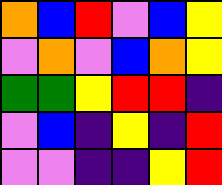[["orange", "blue", "red", "violet", "blue", "yellow"], ["violet", "orange", "violet", "blue", "orange", "yellow"], ["green", "green", "yellow", "red", "red", "indigo"], ["violet", "blue", "indigo", "yellow", "indigo", "red"], ["violet", "violet", "indigo", "indigo", "yellow", "red"]]